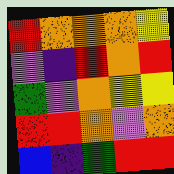[["red", "orange", "orange", "orange", "yellow"], ["violet", "indigo", "red", "orange", "red"], ["green", "violet", "orange", "yellow", "yellow"], ["red", "red", "orange", "violet", "orange"], ["blue", "indigo", "green", "red", "red"]]